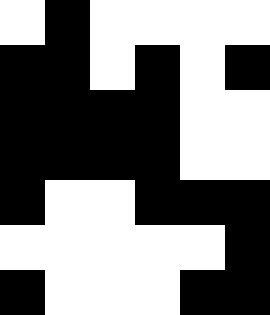[["white", "black", "white", "white", "white", "white"], ["black", "black", "white", "black", "white", "black"], ["black", "black", "black", "black", "white", "white"], ["black", "black", "black", "black", "white", "white"], ["black", "white", "white", "black", "black", "black"], ["white", "white", "white", "white", "white", "black"], ["black", "white", "white", "white", "black", "black"]]